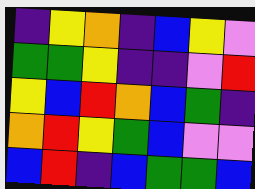[["indigo", "yellow", "orange", "indigo", "blue", "yellow", "violet"], ["green", "green", "yellow", "indigo", "indigo", "violet", "red"], ["yellow", "blue", "red", "orange", "blue", "green", "indigo"], ["orange", "red", "yellow", "green", "blue", "violet", "violet"], ["blue", "red", "indigo", "blue", "green", "green", "blue"]]